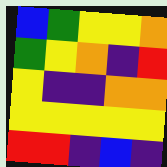[["blue", "green", "yellow", "yellow", "orange"], ["green", "yellow", "orange", "indigo", "red"], ["yellow", "indigo", "indigo", "orange", "orange"], ["yellow", "yellow", "yellow", "yellow", "yellow"], ["red", "red", "indigo", "blue", "indigo"]]